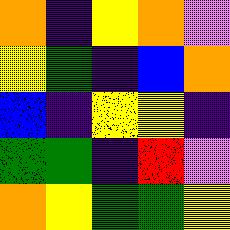[["orange", "indigo", "yellow", "orange", "violet"], ["yellow", "green", "indigo", "blue", "orange"], ["blue", "indigo", "yellow", "yellow", "indigo"], ["green", "green", "indigo", "red", "violet"], ["orange", "yellow", "green", "green", "yellow"]]